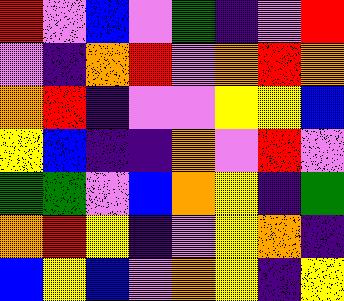[["red", "violet", "blue", "violet", "green", "indigo", "violet", "red"], ["violet", "indigo", "orange", "red", "violet", "orange", "red", "orange"], ["orange", "red", "indigo", "violet", "violet", "yellow", "yellow", "blue"], ["yellow", "blue", "indigo", "indigo", "orange", "violet", "red", "violet"], ["green", "green", "violet", "blue", "orange", "yellow", "indigo", "green"], ["orange", "red", "yellow", "indigo", "violet", "yellow", "orange", "indigo"], ["blue", "yellow", "blue", "violet", "orange", "yellow", "indigo", "yellow"]]